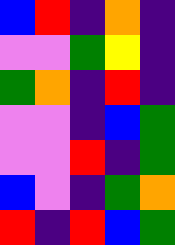[["blue", "red", "indigo", "orange", "indigo"], ["violet", "violet", "green", "yellow", "indigo"], ["green", "orange", "indigo", "red", "indigo"], ["violet", "violet", "indigo", "blue", "green"], ["violet", "violet", "red", "indigo", "green"], ["blue", "violet", "indigo", "green", "orange"], ["red", "indigo", "red", "blue", "green"]]